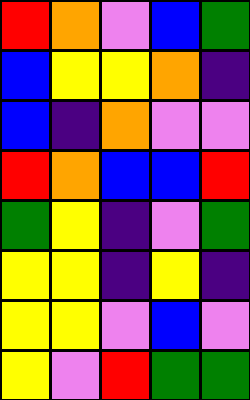[["red", "orange", "violet", "blue", "green"], ["blue", "yellow", "yellow", "orange", "indigo"], ["blue", "indigo", "orange", "violet", "violet"], ["red", "orange", "blue", "blue", "red"], ["green", "yellow", "indigo", "violet", "green"], ["yellow", "yellow", "indigo", "yellow", "indigo"], ["yellow", "yellow", "violet", "blue", "violet"], ["yellow", "violet", "red", "green", "green"]]